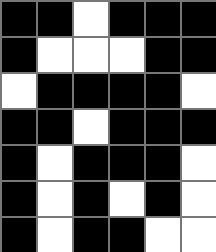[["black", "black", "white", "black", "black", "black"], ["black", "white", "white", "white", "black", "black"], ["white", "black", "black", "black", "black", "white"], ["black", "black", "white", "black", "black", "black"], ["black", "white", "black", "black", "black", "white"], ["black", "white", "black", "white", "black", "white"], ["black", "white", "black", "black", "white", "white"]]